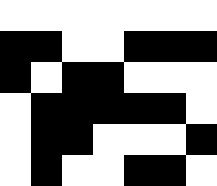[["white", "white", "white", "white", "white", "white", "white"], ["black", "black", "white", "white", "black", "black", "black"], ["black", "white", "black", "black", "white", "white", "white"], ["white", "black", "black", "black", "black", "black", "white"], ["white", "black", "black", "white", "white", "white", "black"], ["white", "black", "white", "white", "black", "black", "white"]]